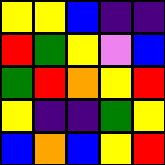[["yellow", "yellow", "blue", "indigo", "indigo"], ["red", "green", "yellow", "violet", "blue"], ["green", "red", "orange", "yellow", "red"], ["yellow", "indigo", "indigo", "green", "yellow"], ["blue", "orange", "blue", "yellow", "red"]]